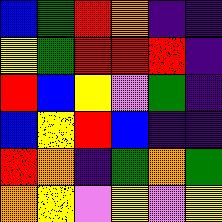[["blue", "green", "red", "orange", "indigo", "indigo"], ["yellow", "green", "red", "red", "red", "indigo"], ["red", "blue", "yellow", "violet", "green", "indigo"], ["blue", "yellow", "red", "blue", "indigo", "indigo"], ["red", "orange", "indigo", "green", "orange", "green"], ["orange", "yellow", "violet", "yellow", "violet", "yellow"]]